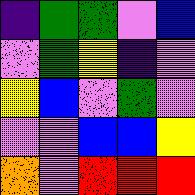[["indigo", "green", "green", "violet", "blue"], ["violet", "green", "yellow", "indigo", "violet"], ["yellow", "blue", "violet", "green", "violet"], ["violet", "violet", "blue", "blue", "yellow"], ["orange", "violet", "red", "red", "red"]]